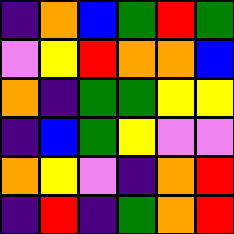[["indigo", "orange", "blue", "green", "red", "green"], ["violet", "yellow", "red", "orange", "orange", "blue"], ["orange", "indigo", "green", "green", "yellow", "yellow"], ["indigo", "blue", "green", "yellow", "violet", "violet"], ["orange", "yellow", "violet", "indigo", "orange", "red"], ["indigo", "red", "indigo", "green", "orange", "red"]]